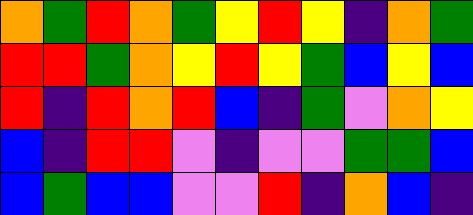[["orange", "green", "red", "orange", "green", "yellow", "red", "yellow", "indigo", "orange", "green"], ["red", "red", "green", "orange", "yellow", "red", "yellow", "green", "blue", "yellow", "blue"], ["red", "indigo", "red", "orange", "red", "blue", "indigo", "green", "violet", "orange", "yellow"], ["blue", "indigo", "red", "red", "violet", "indigo", "violet", "violet", "green", "green", "blue"], ["blue", "green", "blue", "blue", "violet", "violet", "red", "indigo", "orange", "blue", "indigo"]]